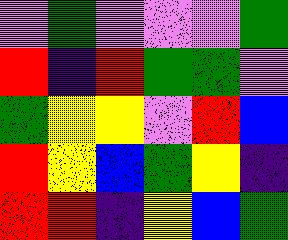[["violet", "green", "violet", "violet", "violet", "green"], ["red", "indigo", "red", "green", "green", "violet"], ["green", "yellow", "yellow", "violet", "red", "blue"], ["red", "yellow", "blue", "green", "yellow", "indigo"], ["red", "red", "indigo", "yellow", "blue", "green"]]